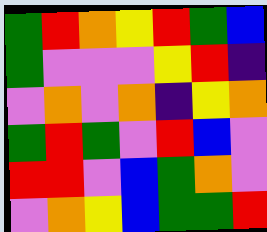[["green", "red", "orange", "yellow", "red", "green", "blue"], ["green", "violet", "violet", "violet", "yellow", "red", "indigo"], ["violet", "orange", "violet", "orange", "indigo", "yellow", "orange"], ["green", "red", "green", "violet", "red", "blue", "violet"], ["red", "red", "violet", "blue", "green", "orange", "violet"], ["violet", "orange", "yellow", "blue", "green", "green", "red"]]